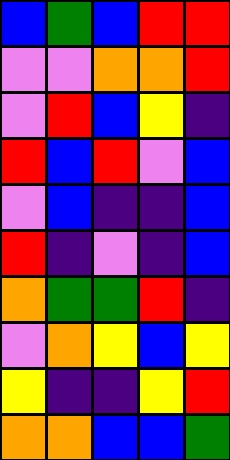[["blue", "green", "blue", "red", "red"], ["violet", "violet", "orange", "orange", "red"], ["violet", "red", "blue", "yellow", "indigo"], ["red", "blue", "red", "violet", "blue"], ["violet", "blue", "indigo", "indigo", "blue"], ["red", "indigo", "violet", "indigo", "blue"], ["orange", "green", "green", "red", "indigo"], ["violet", "orange", "yellow", "blue", "yellow"], ["yellow", "indigo", "indigo", "yellow", "red"], ["orange", "orange", "blue", "blue", "green"]]